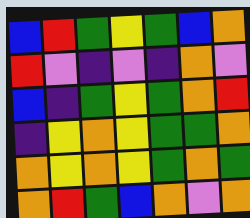[["blue", "red", "green", "yellow", "green", "blue", "orange"], ["red", "violet", "indigo", "violet", "indigo", "orange", "violet"], ["blue", "indigo", "green", "yellow", "green", "orange", "red"], ["indigo", "yellow", "orange", "yellow", "green", "green", "orange"], ["orange", "yellow", "orange", "yellow", "green", "orange", "green"], ["orange", "red", "green", "blue", "orange", "violet", "orange"]]